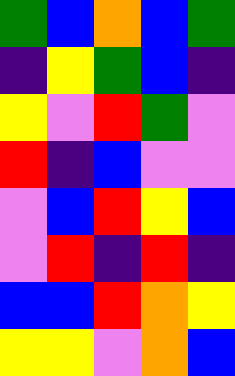[["green", "blue", "orange", "blue", "green"], ["indigo", "yellow", "green", "blue", "indigo"], ["yellow", "violet", "red", "green", "violet"], ["red", "indigo", "blue", "violet", "violet"], ["violet", "blue", "red", "yellow", "blue"], ["violet", "red", "indigo", "red", "indigo"], ["blue", "blue", "red", "orange", "yellow"], ["yellow", "yellow", "violet", "orange", "blue"]]